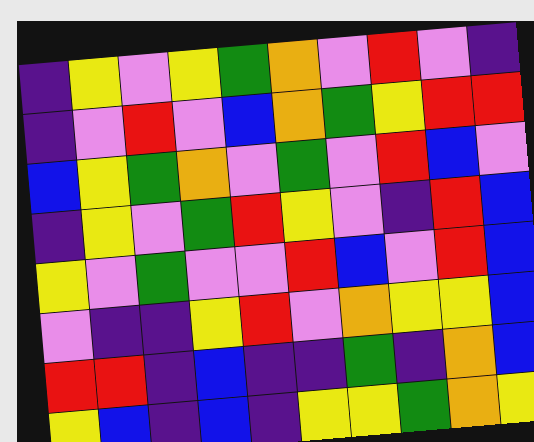[["indigo", "yellow", "violet", "yellow", "green", "orange", "violet", "red", "violet", "indigo"], ["indigo", "violet", "red", "violet", "blue", "orange", "green", "yellow", "red", "red"], ["blue", "yellow", "green", "orange", "violet", "green", "violet", "red", "blue", "violet"], ["indigo", "yellow", "violet", "green", "red", "yellow", "violet", "indigo", "red", "blue"], ["yellow", "violet", "green", "violet", "violet", "red", "blue", "violet", "red", "blue"], ["violet", "indigo", "indigo", "yellow", "red", "violet", "orange", "yellow", "yellow", "blue"], ["red", "red", "indigo", "blue", "indigo", "indigo", "green", "indigo", "orange", "blue"], ["yellow", "blue", "indigo", "blue", "indigo", "yellow", "yellow", "green", "orange", "yellow"]]